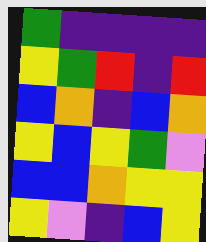[["green", "indigo", "indigo", "indigo", "indigo"], ["yellow", "green", "red", "indigo", "red"], ["blue", "orange", "indigo", "blue", "orange"], ["yellow", "blue", "yellow", "green", "violet"], ["blue", "blue", "orange", "yellow", "yellow"], ["yellow", "violet", "indigo", "blue", "yellow"]]